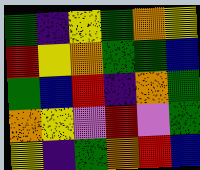[["green", "indigo", "yellow", "green", "orange", "yellow"], ["red", "yellow", "orange", "green", "green", "blue"], ["green", "blue", "red", "indigo", "orange", "green"], ["orange", "yellow", "violet", "red", "violet", "green"], ["yellow", "indigo", "green", "orange", "red", "blue"]]